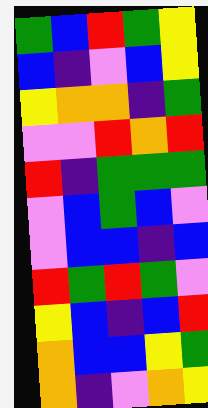[["green", "blue", "red", "green", "yellow"], ["blue", "indigo", "violet", "blue", "yellow"], ["yellow", "orange", "orange", "indigo", "green"], ["violet", "violet", "red", "orange", "red"], ["red", "indigo", "green", "green", "green"], ["violet", "blue", "green", "blue", "violet"], ["violet", "blue", "blue", "indigo", "blue"], ["red", "green", "red", "green", "violet"], ["yellow", "blue", "indigo", "blue", "red"], ["orange", "blue", "blue", "yellow", "green"], ["orange", "indigo", "violet", "orange", "yellow"]]